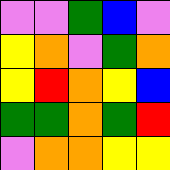[["violet", "violet", "green", "blue", "violet"], ["yellow", "orange", "violet", "green", "orange"], ["yellow", "red", "orange", "yellow", "blue"], ["green", "green", "orange", "green", "red"], ["violet", "orange", "orange", "yellow", "yellow"]]